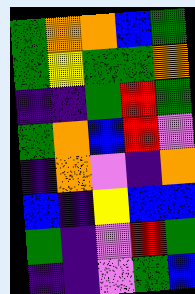[["green", "orange", "orange", "blue", "green"], ["green", "yellow", "green", "green", "orange"], ["indigo", "indigo", "green", "red", "green"], ["green", "orange", "blue", "red", "violet"], ["indigo", "orange", "violet", "indigo", "orange"], ["blue", "indigo", "yellow", "blue", "blue"], ["green", "indigo", "violet", "red", "green"], ["indigo", "indigo", "violet", "green", "blue"]]